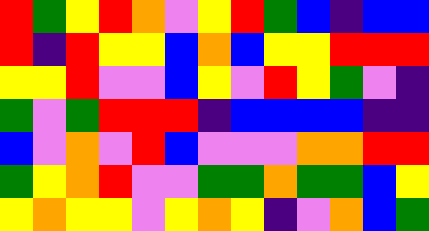[["red", "green", "yellow", "red", "orange", "violet", "yellow", "red", "green", "blue", "indigo", "blue", "blue"], ["red", "indigo", "red", "yellow", "yellow", "blue", "orange", "blue", "yellow", "yellow", "red", "red", "red"], ["yellow", "yellow", "red", "violet", "violet", "blue", "yellow", "violet", "red", "yellow", "green", "violet", "indigo"], ["green", "violet", "green", "red", "red", "red", "indigo", "blue", "blue", "blue", "blue", "indigo", "indigo"], ["blue", "violet", "orange", "violet", "red", "blue", "violet", "violet", "violet", "orange", "orange", "red", "red"], ["green", "yellow", "orange", "red", "violet", "violet", "green", "green", "orange", "green", "green", "blue", "yellow"], ["yellow", "orange", "yellow", "yellow", "violet", "yellow", "orange", "yellow", "indigo", "violet", "orange", "blue", "green"]]